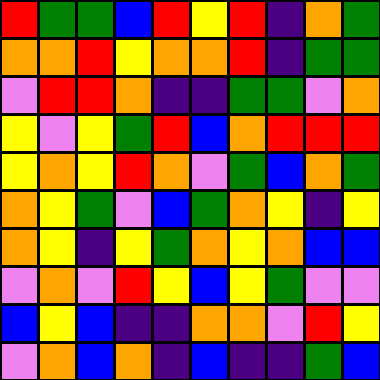[["red", "green", "green", "blue", "red", "yellow", "red", "indigo", "orange", "green"], ["orange", "orange", "red", "yellow", "orange", "orange", "red", "indigo", "green", "green"], ["violet", "red", "red", "orange", "indigo", "indigo", "green", "green", "violet", "orange"], ["yellow", "violet", "yellow", "green", "red", "blue", "orange", "red", "red", "red"], ["yellow", "orange", "yellow", "red", "orange", "violet", "green", "blue", "orange", "green"], ["orange", "yellow", "green", "violet", "blue", "green", "orange", "yellow", "indigo", "yellow"], ["orange", "yellow", "indigo", "yellow", "green", "orange", "yellow", "orange", "blue", "blue"], ["violet", "orange", "violet", "red", "yellow", "blue", "yellow", "green", "violet", "violet"], ["blue", "yellow", "blue", "indigo", "indigo", "orange", "orange", "violet", "red", "yellow"], ["violet", "orange", "blue", "orange", "indigo", "blue", "indigo", "indigo", "green", "blue"]]